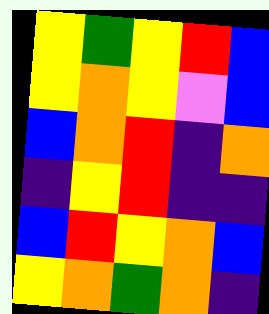[["yellow", "green", "yellow", "red", "blue"], ["yellow", "orange", "yellow", "violet", "blue"], ["blue", "orange", "red", "indigo", "orange"], ["indigo", "yellow", "red", "indigo", "indigo"], ["blue", "red", "yellow", "orange", "blue"], ["yellow", "orange", "green", "orange", "indigo"]]